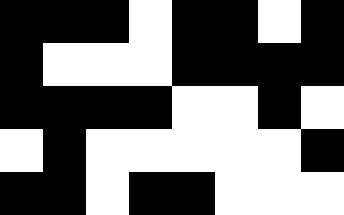[["black", "black", "black", "white", "black", "black", "white", "black"], ["black", "white", "white", "white", "black", "black", "black", "black"], ["black", "black", "black", "black", "white", "white", "black", "white"], ["white", "black", "white", "white", "white", "white", "white", "black"], ["black", "black", "white", "black", "black", "white", "white", "white"]]